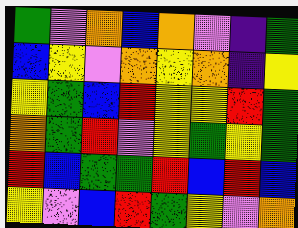[["green", "violet", "orange", "blue", "orange", "violet", "indigo", "green"], ["blue", "yellow", "violet", "orange", "yellow", "orange", "indigo", "yellow"], ["yellow", "green", "blue", "red", "yellow", "yellow", "red", "green"], ["orange", "green", "red", "violet", "yellow", "green", "yellow", "green"], ["red", "blue", "green", "green", "red", "blue", "red", "blue"], ["yellow", "violet", "blue", "red", "green", "yellow", "violet", "orange"]]